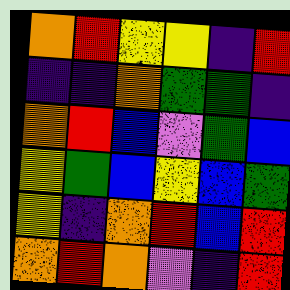[["orange", "red", "yellow", "yellow", "indigo", "red"], ["indigo", "indigo", "orange", "green", "green", "indigo"], ["orange", "red", "blue", "violet", "green", "blue"], ["yellow", "green", "blue", "yellow", "blue", "green"], ["yellow", "indigo", "orange", "red", "blue", "red"], ["orange", "red", "orange", "violet", "indigo", "red"]]